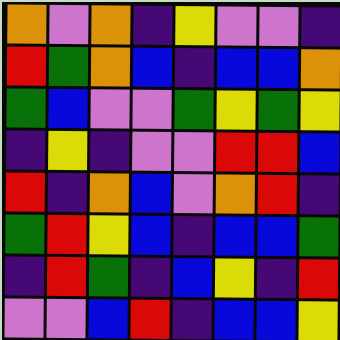[["orange", "violet", "orange", "indigo", "yellow", "violet", "violet", "indigo"], ["red", "green", "orange", "blue", "indigo", "blue", "blue", "orange"], ["green", "blue", "violet", "violet", "green", "yellow", "green", "yellow"], ["indigo", "yellow", "indigo", "violet", "violet", "red", "red", "blue"], ["red", "indigo", "orange", "blue", "violet", "orange", "red", "indigo"], ["green", "red", "yellow", "blue", "indigo", "blue", "blue", "green"], ["indigo", "red", "green", "indigo", "blue", "yellow", "indigo", "red"], ["violet", "violet", "blue", "red", "indigo", "blue", "blue", "yellow"]]